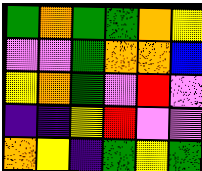[["green", "orange", "green", "green", "orange", "yellow"], ["violet", "violet", "green", "orange", "orange", "blue"], ["yellow", "orange", "green", "violet", "red", "violet"], ["indigo", "indigo", "yellow", "red", "violet", "violet"], ["orange", "yellow", "indigo", "green", "yellow", "green"]]